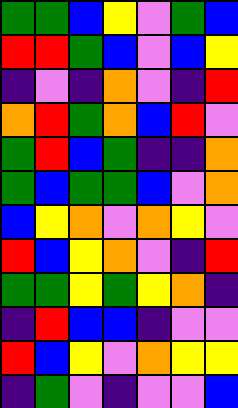[["green", "green", "blue", "yellow", "violet", "green", "blue"], ["red", "red", "green", "blue", "violet", "blue", "yellow"], ["indigo", "violet", "indigo", "orange", "violet", "indigo", "red"], ["orange", "red", "green", "orange", "blue", "red", "violet"], ["green", "red", "blue", "green", "indigo", "indigo", "orange"], ["green", "blue", "green", "green", "blue", "violet", "orange"], ["blue", "yellow", "orange", "violet", "orange", "yellow", "violet"], ["red", "blue", "yellow", "orange", "violet", "indigo", "red"], ["green", "green", "yellow", "green", "yellow", "orange", "indigo"], ["indigo", "red", "blue", "blue", "indigo", "violet", "violet"], ["red", "blue", "yellow", "violet", "orange", "yellow", "yellow"], ["indigo", "green", "violet", "indigo", "violet", "violet", "blue"]]